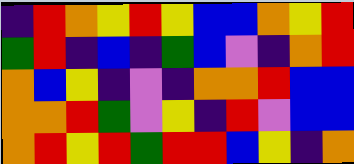[["indigo", "red", "orange", "yellow", "red", "yellow", "blue", "blue", "orange", "yellow", "red"], ["green", "red", "indigo", "blue", "indigo", "green", "blue", "violet", "indigo", "orange", "red"], ["orange", "blue", "yellow", "indigo", "violet", "indigo", "orange", "orange", "red", "blue", "blue"], ["orange", "orange", "red", "green", "violet", "yellow", "indigo", "red", "violet", "blue", "blue"], ["orange", "red", "yellow", "red", "green", "red", "red", "blue", "yellow", "indigo", "orange"]]